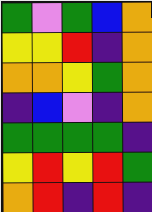[["green", "violet", "green", "blue", "orange"], ["yellow", "yellow", "red", "indigo", "orange"], ["orange", "orange", "yellow", "green", "orange"], ["indigo", "blue", "violet", "indigo", "orange"], ["green", "green", "green", "green", "indigo"], ["yellow", "red", "yellow", "red", "green"], ["orange", "red", "indigo", "red", "indigo"]]